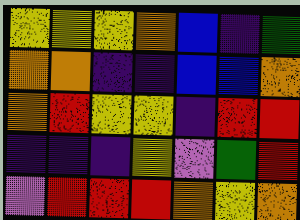[["yellow", "yellow", "yellow", "orange", "blue", "indigo", "green"], ["orange", "orange", "indigo", "indigo", "blue", "blue", "orange"], ["orange", "red", "yellow", "yellow", "indigo", "red", "red"], ["indigo", "indigo", "indigo", "yellow", "violet", "green", "red"], ["violet", "red", "red", "red", "orange", "yellow", "orange"]]